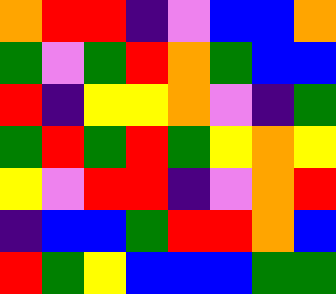[["orange", "red", "red", "indigo", "violet", "blue", "blue", "orange"], ["green", "violet", "green", "red", "orange", "green", "blue", "blue"], ["red", "indigo", "yellow", "yellow", "orange", "violet", "indigo", "green"], ["green", "red", "green", "red", "green", "yellow", "orange", "yellow"], ["yellow", "violet", "red", "red", "indigo", "violet", "orange", "red"], ["indigo", "blue", "blue", "green", "red", "red", "orange", "blue"], ["red", "green", "yellow", "blue", "blue", "blue", "green", "green"]]